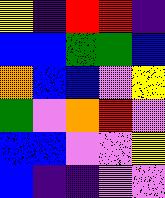[["yellow", "indigo", "red", "red", "indigo"], ["blue", "blue", "green", "green", "blue"], ["orange", "blue", "blue", "violet", "yellow"], ["green", "violet", "orange", "red", "violet"], ["blue", "blue", "violet", "violet", "yellow"], ["blue", "indigo", "indigo", "violet", "violet"]]